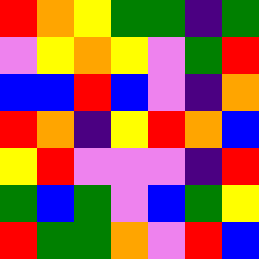[["red", "orange", "yellow", "green", "green", "indigo", "green"], ["violet", "yellow", "orange", "yellow", "violet", "green", "red"], ["blue", "blue", "red", "blue", "violet", "indigo", "orange"], ["red", "orange", "indigo", "yellow", "red", "orange", "blue"], ["yellow", "red", "violet", "violet", "violet", "indigo", "red"], ["green", "blue", "green", "violet", "blue", "green", "yellow"], ["red", "green", "green", "orange", "violet", "red", "blue"]]